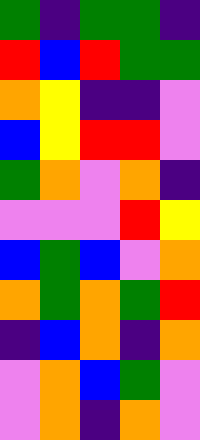[["green", "indigo", "green", "green", "indigo"], ["red", "blue", "red", "green", "green"], ["orange", "yellow", "indigo", "indigo", "violet"], ["blue", "yellow", "red", "red", "violet"], ["green", "orange", "violet", "orange", "indigo"], ["violet", "violet", "violet", "red", "yellow"], ["blue", "green", "blue", "violet", "orange"], ["orange", "green", "orange", "green", "red"], ["indigo", "blue", "orange", "indigo", "orange"], ["violet", "orange", "blue", "green", "violet"], ["violet", "orange", "indigo", "orange", "violet"]]